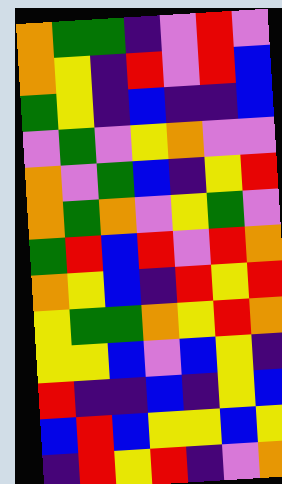[["orange", "green", "green", "indigo", "violet", "red", "violet"], ["orange", "yellow", "indigo", "red", "violet", "red", "blue"], ["green", "yellow", "indigo", "blue", "indigo", "indigo", "blue"], ["violet", "green", "violet", "yellow", "orange", "violet", "violet"], ["orange", "violet", "green", "blue", "indigo", "yellow", "red"], ["orange", "green", "orange", "violet", "yellow", "green", "violet"], ["green", "red", "blue", "red", "violet", "red", "orange"], ["orange", "yellow", "blue", "indigo", "red", "yellow", "red"], ["yellow", "green", "green", "orange", "yellow", "red", "orange"], ["yellow", "yellow", "blue", "violet", "blue", "yellow", "indigo"], ["red", "indigo", "indigo", "blue", "indigo", "yellow", "blue"], ["blue", "red", "blue", "yellow", "yellow", "blue", "yellow"], ["indigo", "red", "yellow", "red", "indigo", "violet", "orange"]]